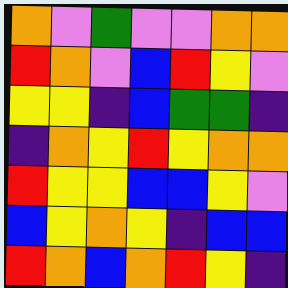[["orange", "violet", "green", "violet", "violet", "orange", "orange"], ["red", "orange", "violet", "blue", "red", "yellow", "violet"], ["yellow", "yellow", "indigo", "blue", "green", "green", "indigo"], ["indigo", "orange", "yellow", "red", "yellow", "orange", "orange"], ["red", "yellow", "yellow", "blue", "blue", "yellow", "violet"], ["blue", "yellow", "orange", "yellow", "indigo", "blue", "blue"], ["red", "orange", "blue", "orange", "red", "yellow", "indigo"]]